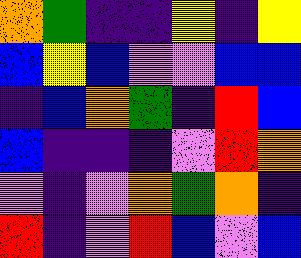[["orange", "green", "indigo", "indigo", "yellow", "indigo", "yellow"], ["blue", "yellow", "blue", "violet", "violet", "blue", "blue"], ["indigo", "blue", "orange", "green", "indigo", "red", "blue"], ["blue", "indigo", "indigo", "indigo", "violet", "red", "orange"], ["violet", "indigo", "violet", "orange", "green", "orange", "indigo"], ["red", "indigo", "violet", "red", "blue", "violet", "blue"]]